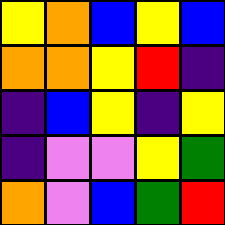[["yellow", "orange", "blue", "yellow", "blue"], ["orange", "orange", "yellow", "red", "indigo"], ["indigo", "blue", "yellow", "indigo", "yellow"], ["indigo", "violet", "violet", "yellow", "green"], ["orange", "violet", "blue", "green", "red"]]